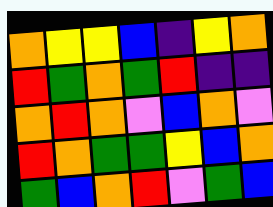[["orange", "yellow", "yellow", "blue", "indigo", "yellow", "orange"], ["red", "green", "orange", "green", "red", "indigo", "indigo"], ["orange", "red", "orange", "violet", "blue", "orange", "violet"], ["red", "orange", "green", "green", "yellow", "blue", "orange"], ["green", "blue", "orange", "red", "violet", "green", "blue"]]